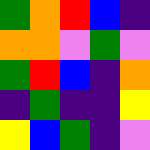[["green", "orange", "red", "blue", "indigo"], ["orange", "orange", "violet", "green", "violet"], ["green", "red", "blue", "indigo", "orange"], ["indigo", "green", "indigo", "indigo", "yellow"], ["yellow", "blue", "green", "indigo", "violet"]]